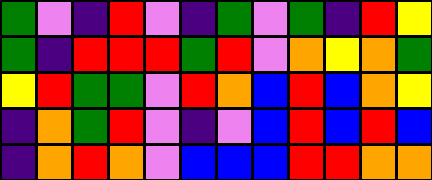[["green", "violet", "indigo", "red", "violet", "indigo", "green", "violet", "green", "indigo", "red", "yellow"], ["green", "indigo", "red", "red", "red", "green", "red", "violet", "orange", "yellow", "orange", "green"], ["yellow", "red", "green", "green", "violet", "red", "orange", "blue", "red", "blue", "orange", "yellow"], ["indigo", "orange", "green", "red", "violet", "indigo", "violet", "blue", "red", "blue", "red", "blue"], ["indigo", "orange", "red", "orange", "violet", "blue", "blue", "blue", "red", "red", "orange", "orange"]]